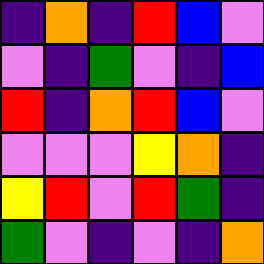[["indigo", "orange", "indigo", "red", "blue", "violet"], ["violet", "indigo", "green", "violet", "indigo", "blue"], ["red", "indigo", "orange", "red", "blue", "violet"], ["violet", "violet", "violet", "yellow", "orange", "indigo"], ["yellow", "red", "violet", "red", "green", "indigo"], ["green", "violet", "indigo", "violet", "indigo", "orange"]]